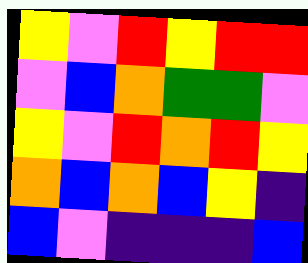[["yellow", "violet", "red", "yellow", "red", "red"], ["violet", "blue", "orange", "green", "green", "violet"], ["yellow", "violet", "red", "orange", "red", "yellow"], ["orange", "blue", "orange", "blue", "yellow", "indigo"], ["blue", "violet", "indigo", "indigo", "indigo", "blue"]]